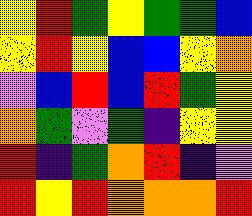[["yellow", "red", "green", "yellow", "green", "green", "blue"], ["yellow", "red", "yellow", "blue", "blue", "yellow", "orange"], ["violet", "blue", "red", "blue", "red", "green", "yellow"], ["orange", "green", "violet", "green", "indigo", "yellow", "yellow"], ["red", "indigo", "green", "orange", "red", "indigo", "violet"], ["red", "yellow", "red", "orange", "orange", "orange", "red"]]